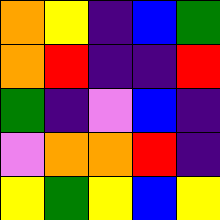[["orange", "yellow", "indigo", "blue", "green"], ["orange", "red", "indigo", "indigo", "red"], ["green", "indigo", "violet", "blue", "indigo"], ["violet", "orange", "orange", "red", "indigo"], ["yellow", "green", "yellow", "blue", "yellow"]]